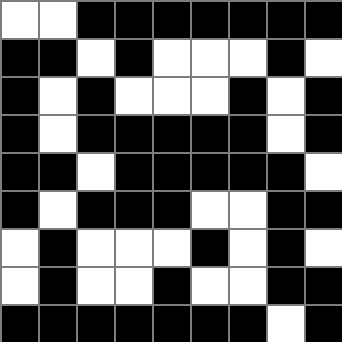[["white", "white", "black", "black", "black", "black", "black", "black", "black"], ["black", "black", "white", "black", "white", "white", "white", "black", "white"], ["black", "white", "black", "white", "white", "white", "black", "white", "black"], ["black", "white", "black", "black", "black", "black", "black", "white", "black"], ["black", "black", "white", "black", "black", "black", "black", "black", "white"], ["black", "white", "black", "black", "black", "white", "white", "black", "black"], ["white", "black", "white", "white", "white", "black", "white", "black", "white"], ["white", "black", "white", "white", "black", "white", "white", "black", "black"], ["black", "black", "black", "black", "black", "black", "black", "white", "black"]]